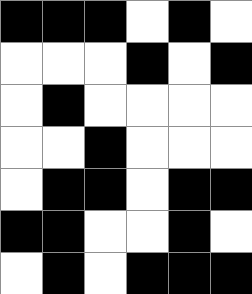[["black", "black", "black", "white", "black", "white"], ["white", "white", "white", "black", "white", "black"], ["white", "black", "white", "white", "white", "white"], ["white", "white", "black", "white", "white", "white"], ["white", "black", "black", "white", "black", "black"], ["black", "black", "white", "white", "black", "white"], ["white", "black", "white", "black", "black", "black"]]